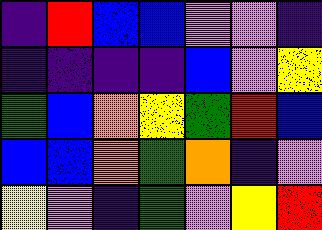[["indigo", "red", "blue", "blue", "violet", "violet", "indigo"], ["indigo", "indigo", "indigo", "indigo", "blue", "violet", "yellow"], ["green", "blue", "orange", "yellow", "green", "red", "blue"], ["blue", "blue", "orange", "green", "orange", "indigo", "violet"], ["yellow", "violet", "indigo", "green", "violet", "yellow", "red"]]